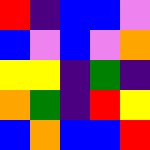[["red", "indigo", "blue", "blue", "violet"], ["blue", "violet", "blue", "violet", "orange"], ["yellow", "yellow", "indigo", "green", "indigo"], ["orange", "green", "indigo", "red", "yellow"], ["blue", "orange", "blue", "blue", "red"]]